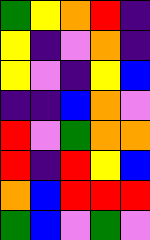[["green", "yellow", "orange", "red", "indigo"], ["yellow", "indigo", "violet", "orange", "indigo"], ["yellow", "violet", "indigo", "yellow", "blue"], ["indigo", "indigo", "blue", "orange", "violet"], ["red", "violet", "green", "orange", "orange"], ["red", "indigo", "red", "yellow", "blue"], ["orange", "blue", "red", "red", "red"], ["green", "blue", "violet", "green", "violet"]]